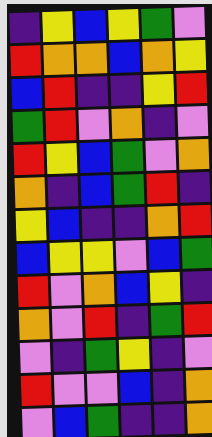[["indigo", "yellow", "blue", "yellow", "green", "violet"], ["red", "orange", "orange", "blue", "orange", "yellow"], ["blue", "red", "indigo", "indigo", "yellow", "red"], ["green", "red", "violet", "orange", "indigo", "violet"], ["red", "yellow", "blue", "green", "violet", "orange"], ["orange", "indigo", "blue", "green", "red", "indigo"], ["yellow", "blue", "indigo", "indigo", "orange", "red"], ["blue", "yellow", "yellow", "violet", "blue", "green"], ["red", "violet", "orange", "blue", "yellow", "indigo"], ["orange", "violet", "red", "indigo", "green", "red"], ["violet", "indigo", "green", "yellow", "indigo", "violet"], ["red", "violet", "violet", "blue", "indigo", "orange"], ["violet", "blue", "green", "indigo", "indigo", "orange"]]